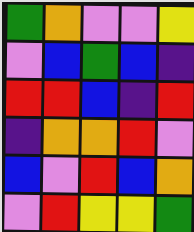[["green", "orange", "violet", "violet", "yellow"], ["violet", "blue", "green", "blue", "indigo"], ["red", "red", "blue", "indigo", "red"], ["indigo", "orange", "orange", "red", "violet"], ["blue", "violet", "red", "blue", "orange"], ["violet", "red", "yellow", "yellow", "green"]]